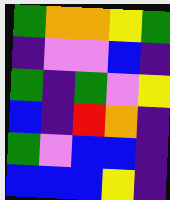[["green", "orange", "orange", "yellow", "green"], ["indigo", "violet", "violet", "blue", "indigo"], ["green", "indigo", "green", "violet", "yellow"], ["blue", "indigo", "red", "orange", "indigo"], ["green", "violet", "blue", "blue", "indigo"], ["blue", "blue", "blue", "yellow", "indigo"]]